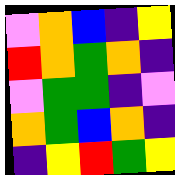[["violet", "orange", "blue", "indigo", "yellow"], ["red", "orange", "green", "orange", "indigo"], ["violet", "green", "green", "indigo", "violet"], ["orange", "green", "blue", "orange", "indigo"], ["indigo", "yellow", "red", "green", "yellow"]]